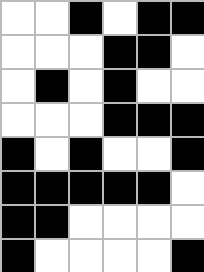[["white", "white", "black", "white", "black", "black"], ["white", "white", "white", "black", "black", "white"], ["white", "black", "white", "black", "white", "white"], ["white", "white", "white", "black", "black", "black"], ["black", "white", "black", "white", "white", "black"], ["black", "black", "black", "black", "black", "white"], ["black", "black", "white", "white", "white", "white"], ["black", "white", "white", "white", "white", "black"]]